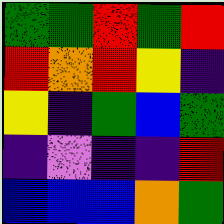[["green", "green", "red", "green", "red"], ["red", "orange", "red", "yellow", "indigo"], ["yellow", "indigo", "green", "blue", "green"], ["indigo", "violet", "indigo", "indigo", "red"], ["blue", "blue", "blue", "orange", "green"]]